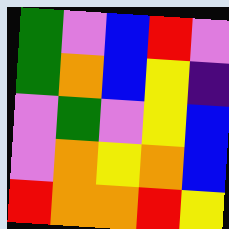[["green", "violet", "blue", "red", "violet"], ["green", "orange", "blue", "yellow", "indigo"], ["violet", "green", "violet", "yellow", "blue"], ["violet", "orange", "yellow", "orange", "blue"], ["red", "orange", "orange", "red", "yellow"]]